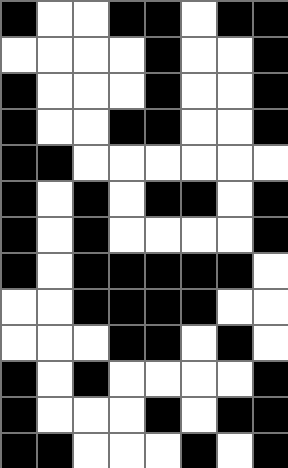[["black", "white", "white", "black", "black", "white", "black", "black"], ["white", "white", "white", "white", "black", "white", "white", "black"], ["black", "white", "white", "white", "black", "white", "white", "black"], ["black", "white", "white", "black", "black", "white", "white", "black"], ["black", "black", "white", "white", "white", "white", "white", "white"], ["black", "white", "black", "white", "black", "black", "white", "black"], ["black", "white", "black", "white", "white", "white", "white", "black"], ["black", "white", "black", "black", "black", "black", "black", "white"], ["white", "white", "black", "black", "black", "black", "white", "white"], ["white", "white", "white", "black", "black", "white", "black", "white"], ["black", "white", "black", "white", "white", "white", "white", "black"], ["black", "white", "white", "white", "black", "white", "black", "black"], ["black", "black", "white", "white", "white", "black", "white", "black"]]